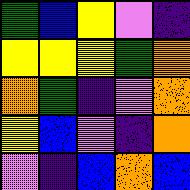[["green", "blue", "yellow", "violet", "indigo"], ["yellow", "yellow", "yellow", "green", "orange"], ["orange", "green", "indigo", "violet", "orange"], ["yellow", "blue", "violet", "indigo", "orange"], ["violet", "indigo", "blue", "orange", "blue"]]